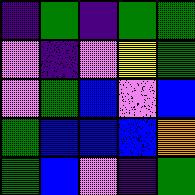[["indigo", "green", "indigo", "green", "green"], ["violet", "indigo", "violet", "yellow", "green"], ["violet", "green", "blue", "violet", "blue"], ["green", "blue", "blue", "blue", "orange"], ["green", "blue", "violet", "indigo", "green"]]